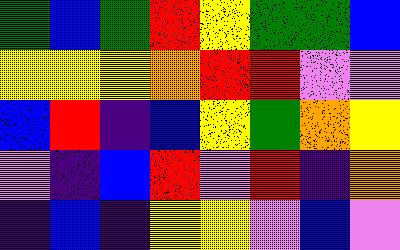[["green", "blue", "green", "red", "yellow", "green", "green", "blue"], ["yellow", "yellow", "yellow", "orange", "red", "red", "violet", "violet"], ["blue", "red", "indigo", "blue", "yellow", "green", "orange", "yellow"], ["violet", "indigo", "blue", "red", "violet", "red", "indigo", "orange"], ["indigo", "blue", "indigo", "yellow", "yellow", "violet", "blue", "violet"]]